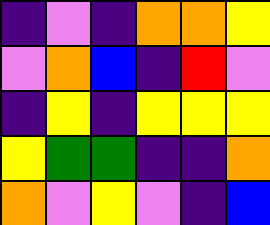[["indigo", "violet", "indigo", "orange", "orange", "yellow"], ["violet", "orange", "blue", "indigo", "red", "violet"], ["indigo", "yellow", "indigo", "yellow", "yellow", "yellow"], ["yellow", "green", "green", "indigo", "indigo", "orange"], ["orange", "violet", "yellow", "violet", "indigo", "blue"]]